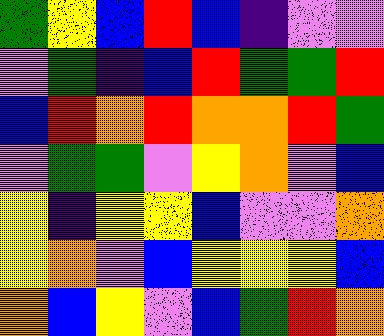[["green", "yellow", "blue", "red", "blue", "indigo", "violet", "violet"], ["violet", "green", "indigo", "blue", "red", "green", "green", "red"], ["blue", "red", "orange", "red", "orange", "orange", "red", "green"], ["violet", "green", "green", "violet", "yellow", "orange", "violet", "blue"], ["yellow", "indigo", "yellow", "yellow", "blue", "violet", "violet", "orange"], ["yellow", "orange", "violet", "blue", "yellow", "yellow", "yellow", "blue"], ["orange", "blue", "yellow", "violet", "blue", "green", "red", "orange"]]